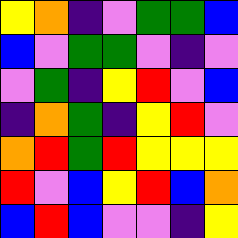[["yellow", "orange", "indigo", "violet", "green", "green", "blue"], ["blue", "violet", "green", "green", "violet", "indigo", "violet"], ["violet", "green", "indigo", "yellow", "red", "violet", "blue"], ["indigo", "orange", "green", "indigo", "yellow", "red", "violet"], ["orange", "red", "green", "red", "yellow", "yellow", "yellow"], ["red", "violet", "blue", "yellow", "red", "blue", "orange"], ["blue", "red", "blue", "violet", "violet", "indigo", "yellow"]]